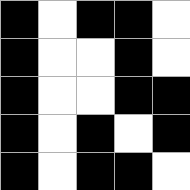[["black", "white", "black", "black", "white"], ["black", "white", "white", "black", "white"], ["black", "white", "white", "black", "black"], ["black", "white", "black", "white", "black"], ["black", "white", "black", "black", "white"]]